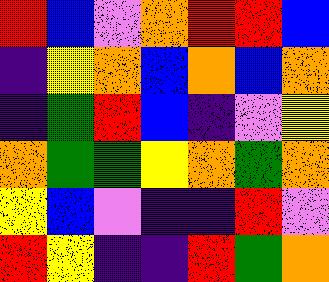[["red", "blue", "violet", "orange", "red", "red", "blue"], ["indigo", "yellow", "orange", "blue", "orange", "blue", "orange"], ["indigo", "green", "red", "blue", "indigo", "violet", "yellow"], ["orange", "green", "green", "yellow", "orange", "green", "orange"], ["yellow", "blue", "violet", "indigo", "indigo", "red", "violet"], ["red", "yellow", "indigo", "indigo", "red", "green", "orange"]]